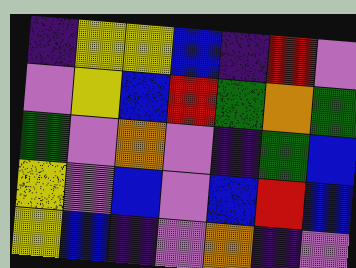[["indigo", "yellow", "yellow", "blue", "indigo", "red", "violet"], ["violet", "yellow", "blue", "red", "green", "orange", "green"], ["green", "violet", "orange", "violet", "indigo", "green", "blue"], ["yellow", "violet", "blue", "violet", "blue", "red", "blue"], ["yellow", "blue", "indigo", "violet", "orange", "indigo", "violet"]]